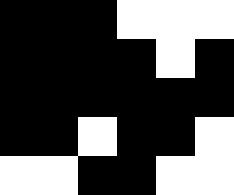[["black", "black", "black", "white", "white", "white"], ["black", "black", "black", "black", "white", "black"], ["black", "black", "black", "black", "black", "black"], ["black", "black", "white", "black", "black", "white"], ["white", "white", "black", "black", "white", "white"]]